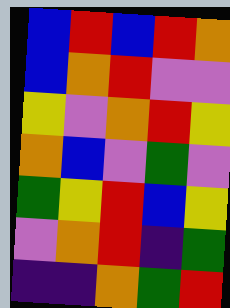[["blue", "red", "blue", "red", "orange"], ["blue", "orange", "red", "violet", "violet"], ["yellow", "violet", "orange", "red", "yellow"], ["orange", "blue", "violet", "green", "violet"], ["green", "yellow", "red", "blue", "yellow"], ["violet", "orange", "red", "indigo", "green"], ["indigo", "indigo", "orange", "green", "red"]]